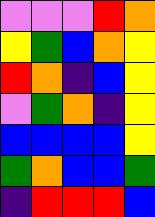[["violet", "violet", "violet", "red", "orange"], ["yellow", "green", "blue", "orange", "yellow"], ["red", "orange", "indigo", "blue", "yellow"], ["violet", "green", "orange", "indigo", "yellow"], ["blue", "blue", "blue", "blue", "yellow"], ["green", "orange", "blue", "blue", "green"], ["indigo", "red", "red", "red", "blue"]]